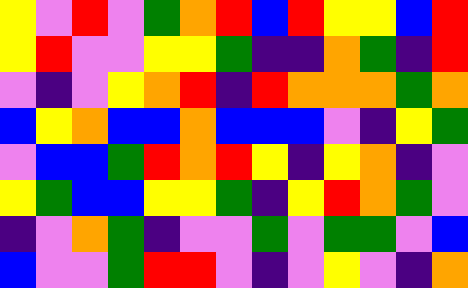[["yellow", "violet", "red", "violet", "green", "orange", "red", "blue", "red", "yellow", "yellow", "blue", "red"], ["yellow", "red", "violet", "violet", "yellow", "yellow", "green", "indigo", "indigo", "orange", "green", "indigo", "red"], ["violet", "indigo", "violet", "yellow", "orange", "red", "indigo", "red", "orange", "orange", "orange", "green", "orange"], ["blue", "yellow", "orange", "blue", "blue", "orange", "blue", "blue", "blue", "violet", "indigo", "yellow", "green"], ["violet", "blue", "blue", "green", "red", "orange", "red", "yellow", "indigo", "yellow", "orange", "indigo", "violet"], ["yellow", "green", "blue", "blue", "yellow", "yellow", "green", "indigo", "yellow", "red", "orange", "green", "violet"], ["indigo", "violet", "orange", "green", "indigo", "violet", "violet", "green", "violet", "green", "green", "violet", "blue"], ["blue", "violet", "violet", "green", "red", "red", "violet", "indigo", "violet", "yellow", "violet", "indigo", "orange"]]